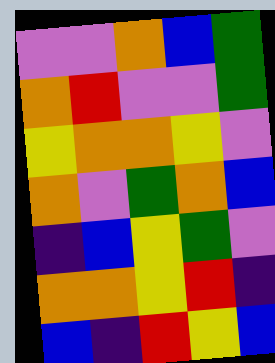[["violet", "violet", "orange", "blue", "green"], ["orange", "red", "violet", "violet", "green"], ["yellow", "orange", "orange", "yellow", "violet"], ["orange", "violet", "green", "orange", "blue"], ["indigo", "blue", "yellow", "green", "violet"], ["orange", "orange", "yellow", "red", "indigo"], ["blue", "indigo", "red", "yellow", "blue"]]